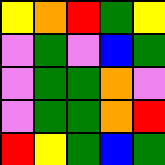[["yellow", "orange", "red", "green", "yellow"], ["violet", "green", "violet", "blue", "green"], ["violet", "green", "green", "orange", "violet"], ["violet", "green", "green", "orange", "red"], ["red", "yellow", "green", "blue", "green"]]